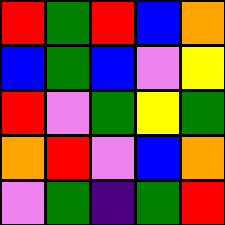[["red", "green", "red", "blue", "orange"], ["blue", "green", "blue", "violet", "yellow"], ["red", "violet", "green", "yellow", "green"], ["orange", "red", "violet", "blue", "orange"], ["violet", "green", "indigo", "green", "red"]]